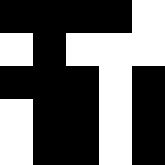[["black", "black", "black", "black", "white"], ["white", "black", "white", "white", "white"], ["black", "black", "black", "white", "black"], ["white", "black", "black", "white", "black"], ["white", "black", "black", "white", "black"]]